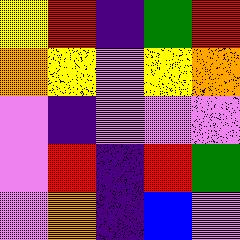[["yellow", "red", "indigo", "green", "red"], ["orange", "yellow", "violet", "yellow", "orange"], ["violet", "indigo", "violet", "violet", "violet"], ["violet", "red", "indigo", "red", "green"], ["violet", "orange", "indigo", "blue", "violet"]]